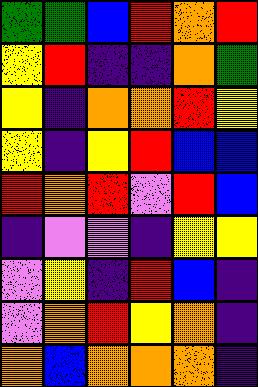[["green", "green", "blue", "red", "orange", "red"], ["yellow", "red", "indigo", "indigo", "orange", "green"], ["yellow", "indigo", "orange", "orange", "red", "yellow"], ["yellow", "indigo", "yellow", "red", "blue", "blue"], ["red", "orange", "red", "violet", "red", "blue"], ["indigo", "violet", "violet", "indigo", "yellow", "yellow"], ["violet", "yellow", "indigo", "red", "blue", "indigo"], ["violet", "orange", "red", "yellow", "orange", "indigo"], ["orange", "blue", "orange", "orange", "orange", "indigo"]]